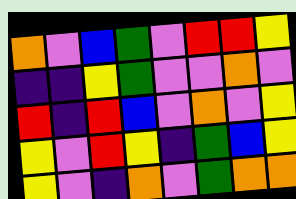[["orange", "violet", "blue", "green", "violet", "red", "red", "yellow"], ["indigo", "indigo", "yellow", "green", "violet", "violet", "orange", "violet"], ["red", "indigo", "red", "blue", "violet", "orange", "violet", "yellow"], ["yellow", "violet", "red", "yellow", "indigo", "green", "blue", "yellow"], ["yellow", "violet", "indigo", "orange", "violet", "green", "orange", "orange"]]